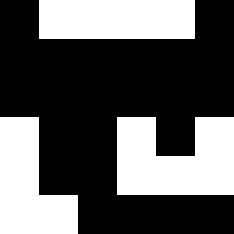[["black", "white", "white", "white", "white", "black"], ["black", "black", "black", "black", "black", "black"], ["black", "black", "black", "black", "black", "black"], ["white", "black", "black", "white", "black", "white"], ["white", "black", "black", "white", "white", "white"], ["white", "white", "black", "black", "black", "black"]]